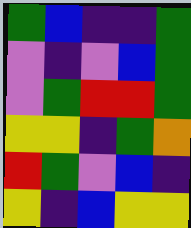[["green", "blue", "indigo", "indigo", "green"], ["violet", "indigo", "violet", "blue", "green"], ["violet", "green", "red", "red", "green"], ["yellow", "yellow", "indigo", "green", "orange"], ["red", "green", "violet", "blue", "indigo"], ["yellow", "indigo", "blue", "yellow", "yellow"]]